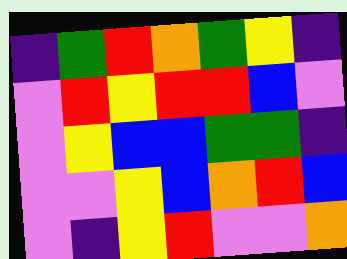[["indigo", "green", "red", "orange", "green", "yellow", "indigo"], ["violet", "red", "yellow", "red", "red", "blue", "violet"], ["violet", "yellow", "blue", "blue", "green", "green", "indigo"], ["violet", "violet", "yellow", "blue", "orange", "red", "blue"], ["violet", "indigo", "yellow", "red", "violet", "violet", "orange"]]